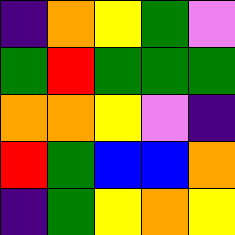[["indigo", "orange", "yellow", "green", "violet"], ["green", "red", "green", "green", "green"], ["orange", "orange", "yellow", "violet", "indigo"], ["red", "green", "blue", "blue", "orange"], ["indigo", "green", "yellow", "orange", "yellow"]]